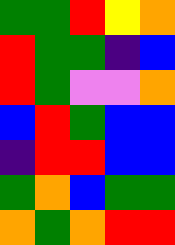[["green", "green", "red", "yellow", "orange"], ["red", "green", "green", "indigo", "blue"], ["red", "green", "violet", "violet", "orange"], ["blue", "red", "green", "blue", "blue"], ["indigo", "red", "red", "blue", "blue"], ["green", "orange", "blue", "green", "green"], ["orange", "green", "orange", "red", "red"]]